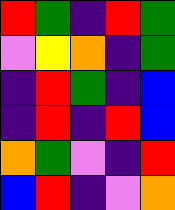[["red", "green", "indigo", "red", "green"], ["violet", "yellow", "orange", "indigo", "green"], ["indigo", "red", "green", "indigo", "blue"], ["indigo", "red", "indigo", "red", "blue"], ["orange", "green", "violet", "indigo", "red"], ["blue", "red", "indigo", "violet", "orange"]]